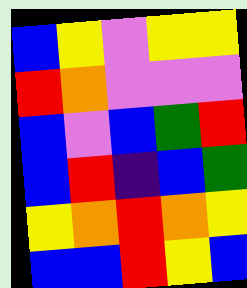[["blue", "yellow", "violet", "yellow", "yellow"], ["red", "orange", "violet", "violet", "violet"], ["blue", "violet", "blue", "green", "red"], ["blue", "red", "indigo", "blue", "green"], ["yellow", "orange", "red", "orange", "yellow"], ["blue", "blue", "red", "yellow", "blue"]]